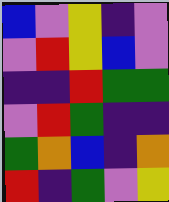[["blue", "violet", "yellow", "indigo", "violet"], ["violet", "red", "yellow", "blue", "violet"], ["indigo", "indigo", "red", "green", "green"], ["violet", "red", "green", "indigo", "indigo"], ["green", "orange", "blue", "indigo", "orange"], ["red", "indigo", "green", "violet", "yellow"]]